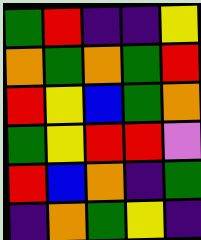[["green", "red", "indigo", "indigo", "yellow"], ["orange", "green", "orange", "green", "red"], ["red", "yellow", "blue", "green", "orange"], ["green", "yellow", "red", "red", "violet"], ["red", "blue", "orange", "indigo", "green"], ["indigo", "orange", "green", "yellow", "indigo"]]